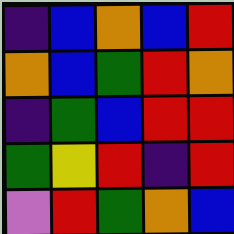[["indigo", "blue", "orange", "blue", "red"], ["orange", "blue", "green", "red", "orange"], ["indigo", "green", "blue", "red", "red"], ["green", "yellow", "red", "indigo", "red"], ["violet", "red", "green", "orange", "blue"]]